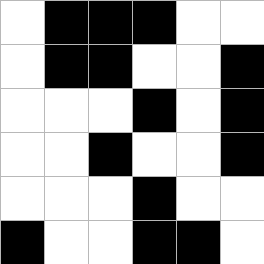[["white", "black", "black", "black", "white", "white"], ["white", "black", "black", "white", "white", "black"], ["white", "white", "white", "black", "white", "black"], ["white", "white", "black", "white", "white", "black"], ["white", "white", "white", "black", "white", "white"], ["black", "white", "white", "black", "black", "white"]]